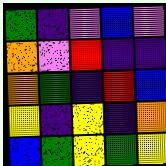[["green", "indigo", "violet", "blue", "violet"], ["orange", "violet", "red", "indigo", "indigo"], ["orange", "green", "indigo", "red", "blue"], ["yellow", "indigo", "yellow", "indigo", "orange"], ["blue", "green", "yellow", "green", "yellow"]]